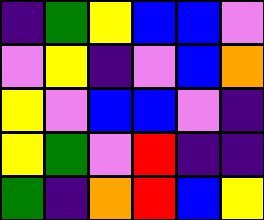[["indigo", "green", "yellow", "blue", "blue", "violet"], ["violet", "yellow", "indigo", "violet", "blue", "orange"], ["yellow", "violet", "blue", "blue", "violet", "indigo"], ["yellow", "green", "violet", "red", "indigo", "indigo"], ["green", "indigo", "orange", "red", "blue", "yellow"]]